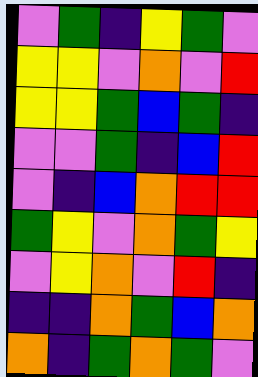[["violet", "green", "indigo", "yellow", "green", "violet"], ["yellow", "yellow", "violet", "orange", "violet", "red"], ["yellow", "yellow", "green", "blue", "green", "indigo"], ["violet", "violet", "green", "indigo", "blue", "red"], ["violet", "indigo", "blue", "orange", "red", "red"], ["green", "yellow", "violet", "orange", "green", "yellow"], ["violet", "yellow", "orange", "violet", "red", "indigo"], ["indigo", "indigo", "orange", "green", "blue", "orange"], ["orange", "indigo", "green", "orange", "green", "violet"]]